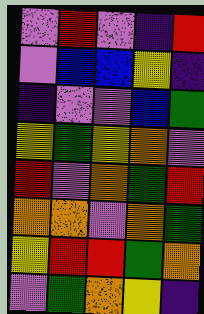[["violet", "red", "violet", "indigo", "red"], ["violet", "blue", "blue", "yellow", "indigo"], ["indigo", "violet", "violet", "blue", "green"], ["yellow", "green", "yellow", "orange", "violet"], ["red", "violet", "orange", "green", "red"], ["orange", "orange", "violet", "orange", "green"], ["yellow", "red", "red", "green", "orange"], ["violet", "green", "orange", "yellow", "indigo"]]